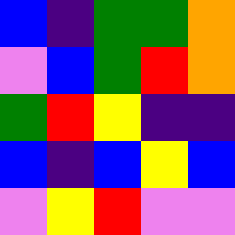[["blue", "indigo", "green", "green", "orange"], ["violet", "blue", "green", "red", "orange"], ["green", "red", "yellow", "indigo", "indigo"], ["blue", "indigo", "blue", "yellow", "blue"], ["violet", "yellow", "red", "violet", "violet"]]